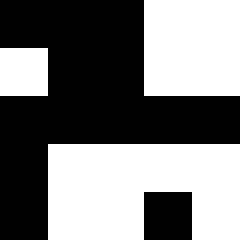[["black", "black", "black", "white", "white"], ["white", "black", "black", "white", "white"], ["black", "black", "black", "black", "black"], ["black", "white", "white", "white", "white"], ["black", "white", "white", "black", "white"]]